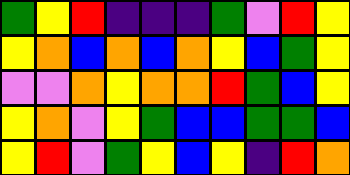[["green", "yellow", "red", "indigo", "indigo", "indigo", "green", "violet", "red", "yellow"], ["yellow", "orange", "blue", "orange", "blue", "orange", "yellow", "blue", "green", "yellow"], ["violet", "violet", "orange", "yellow", "orange", "orange", "red", "green", "blue", "yellow"], ["yellow", "orange", "violet", "yellow", "green", "blue", "blue", "green", "green", "blue"], ["yellow", "red", "violet", "green", "yellow", "blue", "yellow", "indigo", "red", "orange"]]